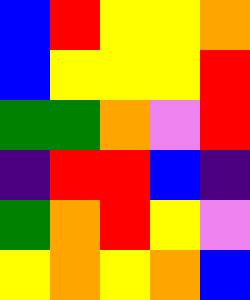[["blue", "red", "yellow", "yellow", "orange"], ["blue", "yellow", "yellow", "yellow", "red"], ["green", "green", "orange", "violet", "red"], ["indigo", "red", "red", "blue", "indigo"], ["green", "orange", "red", "yellow", "violet"], ["yellow", "orange", "yellow", "orange", "blue"]]